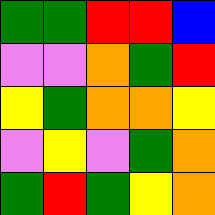[["green", "green", "red", "red", "blue"], ["violet", "violet", "orange", "green", "red"], ["yellow", "green", "orange", "orange", "yellow"], ["violet", "yellow", "violet", "green", "orange"], ["green", "red", "green", "yellow", "orange"]]